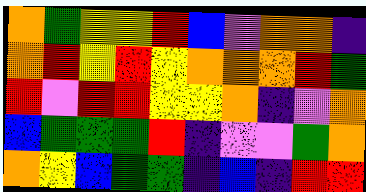[["orange", "green", "yellow", "yellow", "red", "blue", "violet", "orange", "orange", "indigo"], ["orange", "red", "yellow", "red", "yellow", "orange", "orange", "orange", "red", "green"], ["red", "violet", "red", "red", "yellow", "yellow", "orange", "indigo", "violet", "orange"], ["blue", "green", "green", "green", "red", "indigo", "violet", "violet", "green", "orange"], ["orange", "yellow", "blue", "green", "green", "indigo", "blue", "indigo", "red", "red"]]